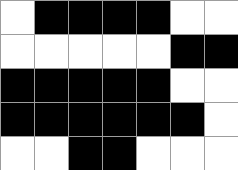[["white", "black", "black", "black", "black", "white", "white"], ["white", "white", "white", "white", "white", "black", "black"], ["black", "black", "black", "black", "black", "white", "white"], ["black", "black", "black", "black", "black", "black", "white"], ["white", "white", "black", "black", "white", "white", "white"]]